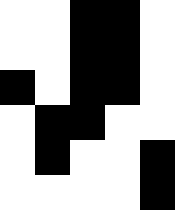[["white", "white", "black", "black", "white"], ["white", "white", "black", "black", "white"], ["black", "white", "black", "black", "white"], ["white", "black", "black", "white", "white"], ["white", "black", "white", "white", "black"], ["white", "white", "white", "white", "black"]]